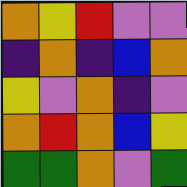[["orange", "yellow", "red", "violet", "violet"], ["indigo", "orange", "indigo", "blue", "orange"], ["yellow", "violet", "orange", "indigo", "violet"], ["orange", "red", "orange", "blue", "yellow"], ["green", "green", "orange", "violet", "green"]]